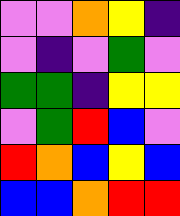[["violet", "violet", "orange", "yellow", "indigo"], ["violet", "indigo", "violet", "green", "violet"], ["green", "green", "indigo", "yellow", "yellow"], ["violet", "green", "red", "blue", "violet"], ["red", "orange", "blue", "yellow", "blue"], ["blue", "blue", "orange", "red", "red"]]